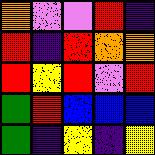[["orange", "violet", "violet", "red", "indigo"], ["red", "indigo", "red", "orange", "orange"], ["red", "yellow", "red", "violet", "red"], ["green", "red", "blue", "blue", "blue"], ["green", "indigo", "yellow", "indigo", "yellow"]]